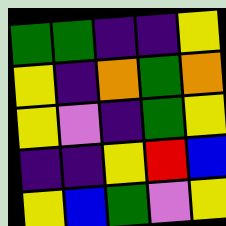[["green", "green", "indigo", "indigo", "yellow"], ["yellow", "indigo", "orange", "green", "orange"], ["yellow", "violet", "indigo", "green", "yellow"], ["indigo", "indigo", "yellow", "red", "blue"], ["yellow", "blue", "green", "violet", "yellow"]]